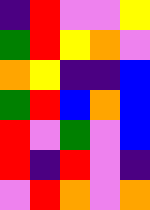[["indigo", "red", "violet", "violet", "yellow"], ["green", "red", "yellow", "orange", "violet"], ["orange", "yellow", "indigo", "indigo", "blue"], ["green", "red", "blue", "orange", "blue"], ["red", "violet", "green", "violet", "blue"], ["red", "indigo", "red", "violet", "indigo"], ["violet", "red", "orange", "violet", "orange"]]